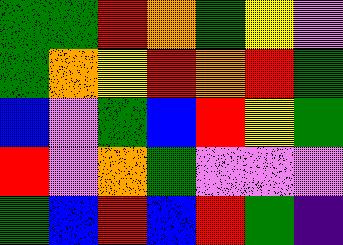[["green", "green", "red", "orange", "green", "yellow", "violet"], ["green", "orange", "yellow", "red", "orange", "red", "green"], ["blue", "violet", "green", "blue", "red", "yellow", "green"], ["red", "violet", "orange", "green", "violet", "violet", "violet"], ["green", "blue", "red", "blue", "red", "green", "indigo"]]